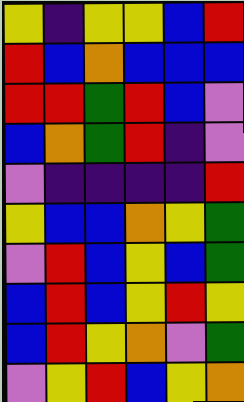[["yellow", "indigo", "yellow", "yellow", "blue", "red"], ["red", "blue", "orange", "blue", "blue", "blue"], ["red", "red", "green", "red", "blue", "violet"], ["blue", "orange", "green", "red", "indigo", "violet"], ["violet", "indigo", "indigo", "indigo", "indigo", "red"], ["yellow", "blue", "blue", "orange", "yellow", "green"], ["violet", "red", "blue", "yellow", "blue", "green"], ["blue", "red", "blue", "yellow", "red", "yellow"], ["blue", "red", "yellow", "orange", "violet", "green"], ["violet", "yellow", "red", "blue", "yellow", "orange"]]